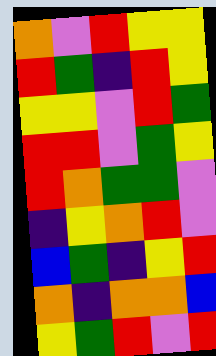[["orange", "violet", "red", "yellow", "yellow"], ["red", "green", "indigo", "red", "yellow"], ["yellow", "yellow", "violet", "red", "green"], ["red", "red", "violet", "green", "yellow"], ["red", "orange", "green", "green", "violet"], ["indigo", "yellow", "orange", "red", "violet"], ["blue", "green", "indigo", "yellow", "red"], ["orange", "indigo", "orange", "orange", "blue"], ["yellow", "green", "red", "violet", "red"]]